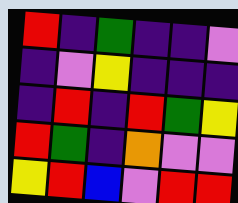[["red", "indigo", "green", "indigo", "indigo", "violet"], ["indigo", "violet", "yellow", "indigo", "indigo", "indigo"], ["indigo", "red", "indigo", "red", "green", "yellow"], ["red", "green", "indigo", "orange", "violet", "violet"], ["yellow", "red", "blue", "violet", "red", "red"]]